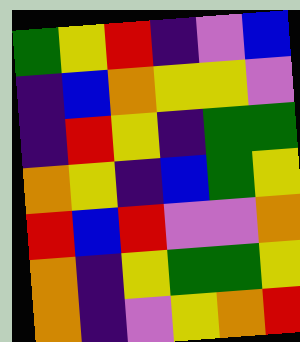[["green", "yellow", "red", "indigo", "violet", "blue"], ["indigo", "blue", "orange", "yellow", "yellow", "violet"], ["indigo", "red", "yellow", "indigo", "green", "green"], ["orange", "yellow", "indigo", "blue", "green", "yellow"], ["red", "blue", "red", "violet", "violet", "orange"], ["orange", "indigo", "yellow", "green", "green", "yellow"], ["orange", "indigo", "violet", "yellow", "orange", "red"]]